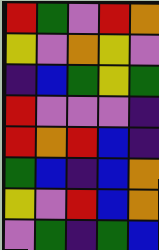[["red", "green", "violet", "red", "orange"], ["yellow", "violet", "orange", "yellow", "violet"], ["indigo", "blue", "green", "yellow", "green"], ["red", "violet", "violet", "violet", "indigo"], ["red", "orange", "red", "blue", "indigo"], ["green", "blue", "indigo", "blue", "orange"], ["yellow", "violet", "red", "blue", "orange"], ["violet", "green", "indigo", "green", "blue"]]